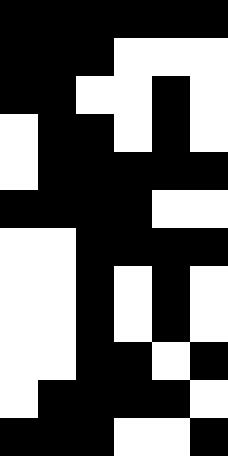[["black", "black", "black", "black", "black", "black"], ["black", "black", "black", "white", "white", "white"], ["black", "black", "white", "white", "black", "white"], ["white", "black", "black", "white", "black", "white"], ["white", "black", "black", "black", "black", "black"], ["black", "black", "black", "black", "white", "white"], ["white", "white", "black", "black", "black", "black"], ["white", "white", "black", "white", "black", "white"], ["white", "white", "black", "white", "black", "white"], ["white", "white", "black", "black", "white", "black"], ["white", "black", "black", "black", "black", "white"], ["black", "black", "black", "white", "white", "black"]]